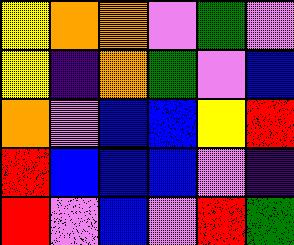[["yellow", "orange", "orange", "violet", "green", "violet"], ["yellow", "indigo", "orange", "green", "violet", "blue"], ["orange", "violet", "blue", "blue", "yellow", "red"], ["red", "blue", "blue", "blue", "violet", "indigo"], ["red", "violet", "blue", "violet", "red", "green"]]